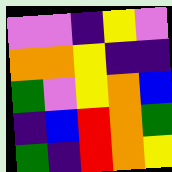[["violet", "violet", "indigo", "yellow", "violet"], ["orange", "orange", "yellow", "indigo", "indigo"], ["green", "violet", "yellow", "orange", "blue"], ["indigo", "blue", "red", "orange", "green"], ["green", "indigo", "red", "orange", "yellow"]]